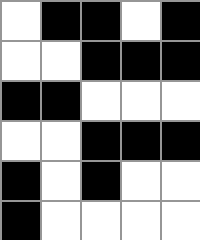[["white", "black", "black", "white", "black"], ["white", "white", "black", "black", "black"], ["black", "black", "white", "white", "white"], ["white", "white", "black", "black", "black"], ["black", "white", "black", "white", "white"], ["black", "white", "white", "white", "white"]]